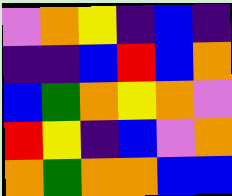[["violet", "orange", "yellow", "indigo", "blue", "indigo"], ["indigo", "indigo", "blue", "red", "blue", "orange"], ["blue", "green", "orange", "yellow", "orange", "violet"], ["red", "yellow", "indigo", "blue", "violet", "orange"], ["orange", "green", "orange", "orange", "blue", "blue"]]